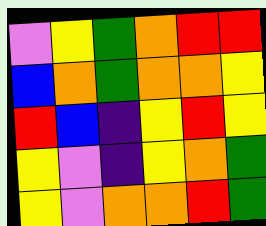[["violet", "yellow", "green", "orange", "red", "red"], ["blue", "orange", "green", "orange", "orange", "yellow"], ["red", "blue", "indigo", "yellow", "red", "yellow"], ["yellow", "violet", "indigo", "yellow", "orange", "green"], ["yellow", "violet", "orange", "orange", "red", "green"]]